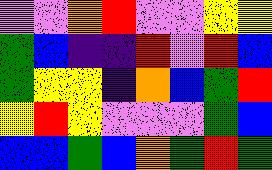[["violet", "violet", "orange", "red", "violet", "violet", "yellow", "yellow"], ["green", "blue", "indigo", "indigo", "red", "violet", "red", "blue"], ["green", "yellow", "yellow", "indigo", "orange", "blue", "green", "red"], ["yellow", "red", "yellow", "violet", "violet", "violet", "green", "blue"], ["blue", "blue", "green", "blue", "orange", "green", "red", "green"]]